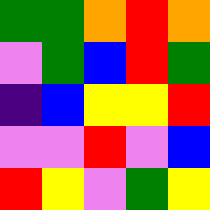[["green", "green", "orange", "red", "orange"], ["violet", "green", "blue", "red", "green"], ["indigo", "blue", "yellow", "yellow", "red"], ["violet", "violet", "red", "violet", "blue"], ["red", "yellow", "violet", "green", "yellow"]]